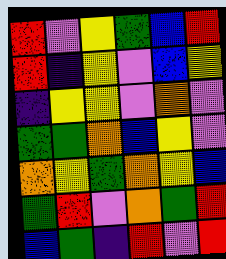[["red", "violet", "yellow", "green", "blue", "red"], ["red", "indigo", "yellow", "violet", "blue", "yellow"], ["indigo", "yellow", "yellow", "violet", "orange", "violet"], ["green", "green", "orange", "blue", "yellow", "violet"], ["orange", "yellow", "green", "orange", "yellow", "blue"], ["green", "red", "violet", "orange", "green", "red"], ["blue", "green", "indigo", "red", "violet", "red"]]